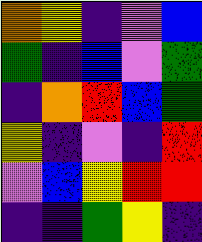[["orange", "yellow", "indigo", "violet", "blue"], ["green", "indigo", "blue", "violet", "green"], ["indigo", "orange", "red", "blue", "green"], ["yellow", "indigo", "violet", "indigo", "red"], ["violet", "blue", "yellow", "red", "red"], ["indigo", "indigo", "green", "yellow", "indigo"]]